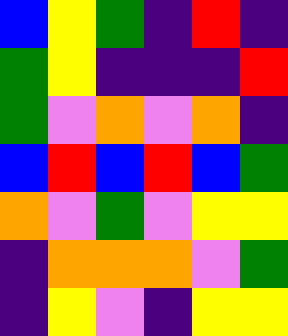[["blue", "yellow", "green", "indigo", "red", "indigo"], ["green", "yellow", "indigo", "indigo", "indigo", "red"], ["green", "violet", "orange", "violet", "orange", "indigo"], ["blue", "red", "blue", "red", "blue", "green"], ["orange", "violet", "green", "violet", "yellow", "yellow"], ["indigo", "orange", "orange", "orange", "violet", "green"], ["indigo", "yellow", "violet", "indigo", "yellow", "yellow"]]